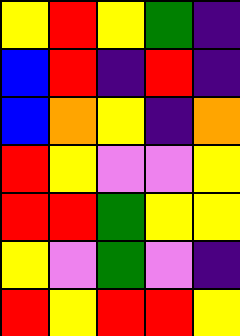[["yellow", "red", "yellow", "green", "indigo"], ["blue", "red", "indigo", "red", "indigo"], ["blue", "orange", "yellow", "indigo", "orange"], ["red", "yellow", "violet", "violet", "yellow"], ["red", "red", "green", "yellow", "yellow"], ["yellow", "violet", "green", "violet", "indigo"], ["red", "yellow", "red", "red", "yellow"]]